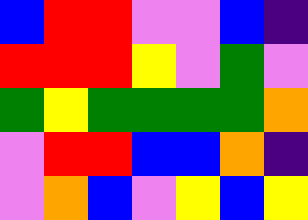[["blue", "red", "red", "violet", "violet", "blue", "indigo"], ["red", "red", "red", "yellow", "violet", "green", "violet"], ["green", "yellow", "green", "green", "green", "green", "orange"], ["violet", "red", "red", "blue", "blue", "orange", "indigo"], ["violet", "orange", "blue", "violet", "yellow", "blue", "yellow"]]